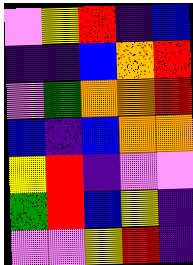[["violet", "yellow", "red", "indigo", "blue"], ["indigo", "indigo", "blue", "orange", "red"], ["violet", "green", "orange", "orange", "red"], ["blue", "indigo", "blue", "orange", "orange"], ["yellow", "red", "indigo", "violet", "violet"], ["green", "red", "blue", "yellow", "indigo"], ["violet", "violet", "yellow", "red", "indigo"]]